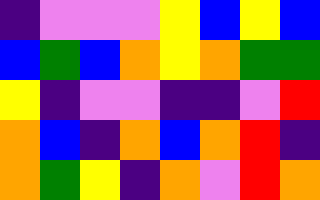[["indigo", "violet", "violet", "violet", "yellow", "blue", "yellow", "blue"], ["blue", "green", "blue", "orange", "yellow", "orange", "green", "green"], ["yellow", "indigo", "violet", "violet", "indigo", "indigo", "violet", "red"], ["orange", "blue", "indigo", "orange", "blue", "orange", "red", "indigo"], ["orange", "green", "yellow", "indigo", "orange", "violet", "red", "orange"]]